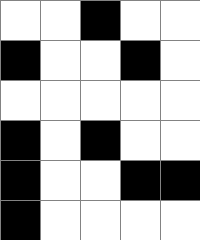[["white", "white", "black", "white", "white"], ["black", "white", "white", "black", "white"], ["white", "white", "white", "white", "white"], ["black", "white", "black", "white", "white"], ["black", "white", "white", "black", "black"], ["black", "white", "white", "white", "white"]]